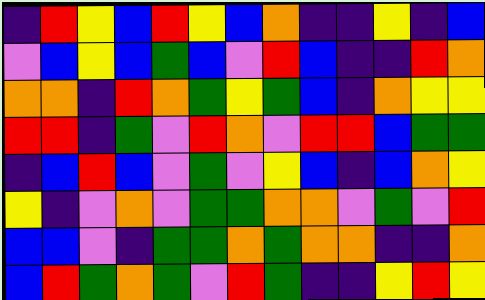[["indigo", "red", "yellow", "blue", "red", "yellow", "blue", "orange", "indigo", "indigo", "yellow", "indigo", "blue"], ["violet", "blue", "yellow", "blue", "green", "blue", "violet", "red", "blue", "indigo", "indigo", "red", "orange"], ["orange", "orange", "indigo", "red", "orange", "green", "yellow", "green", "blue", "indigo", "orange", "yellow", "yellow"], ["red", "red", "indigo", "green", "violet", "red", "orange", "violet", "red", "red", "blue", "green", "green"], ["indigo", "blue", "red", "blue", "violet", "green", "violet", "yellow", "blue", "indigo", "blue", "orange", "yellow"], ["yellow", "indigo", "violet", "orange", "violet", "green", "green", "orange", "orange", "violet", "green", "violet", "red"], ["blue", "blue", "violet", "indigo", "green", "green", "orange", "green", "orange", "orange", "indigo", "indigo", "orange"], ["blue", "red", "green", "orange", "green", "violet", "red", "green", "indigo", "indigo", "yellow", "red", "yellow"]]